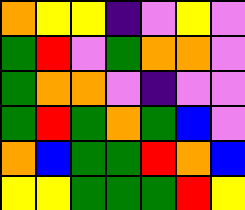[["orange", "yellow", "yellow", "indigo", "violet", "yellow", "violet"], ["green", "red", "violet", "green", "orange", "orange", "violet"], ["green", "orange", "orange", "violet", "indigo", "violet", "violet"], ["green", "red", "green", "orange", "green", "blue", "violet"], ["orange", "blue", "green", "green", "red", "orange", "blue"], ["yellow", "yellow", "green", "green", "green", "red", "yellow"]]